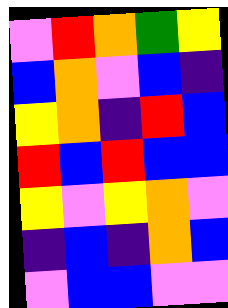[["violet", "red", "orange", "green", "yellow"], ["blue", "orange", "violet", "blue", "indigo"], ["yellow", "orange", "indigo", "red", "blue"], ["red", "blue", "red", "blue", "blue"], ["yellow", "violet", "yellow", "orange", "violet"], ["indigo", "blue", "indigo", "orange", "blue"], ["violet", "blue", "blue", "violet", "violet"]]